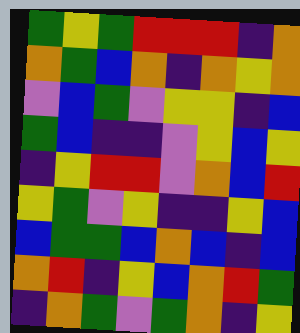[["green", "yellow", "green", "red", "red", "red", "indigo", "orange"], ["orange", "green", "blue", "orange", "indigo", "orange", "yellow", "orange"], ["violet", "blue", "green", "violet", "yellow", "yellow", "indigo", "blue"], ["green", "blue", "indigo", "indigo", "violet", "yellow", "blue", "yellow"], ["indigo", "yellow", "red", "red", "violet", "orange", "blue", "red"], ["yellow", "green", "violet", "yellow", "indigo", "indigo", "yellow", "blue"], ["blue", "green", "green", "blue", "orange", "blue", "indigo", "blue"], ["orange", "red", "indigo", "yellow", "blue", "orange", "red", "green"], ["indigo", "orange", "green", "violet", "green", "orange", "indigo", "yellow"]]